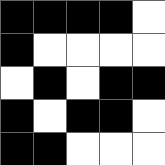[["black", "black", "black", "black", "white"], ["black", "white", "white", "white", "white"], ["white", "black", "white", "black", "black"], ["black", "white", "black", "black", "white"], ["black", "black", "white", "white", "white"]]